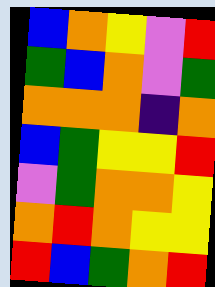[["blue", "orange", "yellow", "violet", "red"], ["green", "blue", "orange", "violet", "green"], ["orange", "orange", "orange", "indigo", "orange"], ["blue", "green", "yellow", "yellow", "red"], ["violet", "green", "orange", "orange", "yellow"], ["orange", "red", "orange", "yellow", "yellow"], ["red", "blue", "green", "orange", "red"]]